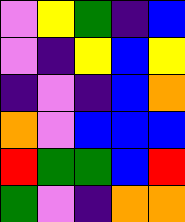[["violet", "yellow", "green", "indigo", "blue"], ["violet", "indigo", "yellow", "blue", "yellow"], ["indigo", "violet", "indigo", "blue", "orange"], ["orange", "violet", "blue", "blue", "blue"], ["red", "green", "green", "blue", "red"], ["green", "violet", "indigo", "orange", "orange"]]